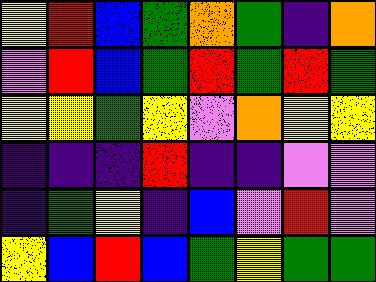[["yellow", "red", "blue", "green", "orange", "green", "indigo", "orange"], ["violet", "red", "blue", "green", "red", "green", "red", "green"], ["yellow", "yellow", "green", "yellow", "violet", "orange", "yellow", "yellow"], ["indigo", "indigo", "indigo", "red", "indigo", "indigo", "violet", "violet"], ["indigo", "green", "yellow", "indigo", "blue", "violet", "red", "violet"], ["yellow", "blue", "red", "blue", "green", "yellow", "green", "green"]]